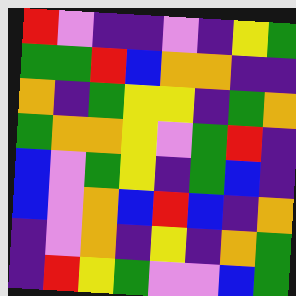[["red", "violet", "indigo", "indigo", "violet", "indigo", "yellow", "green"], ["green", "green", "red", "blue", "orange", "orange", "indigo", "indigo"], ["orange", "indigo", "green", "yellow", "yellow", "indigo", "green", "orange"], ["green", "orange", "orange", "yellow", "violet", "green", "red", "indigo"], ["blue", "violet", "green", "yellow", "indigo", "green", "blue", "indigo"], ["blue", "violet", "orange", "blue", "red", "blue", "indigo", "orange"], ["indigo", "violet", "orange", "indigo", "yellow", "indigo", "orange", "green"], ["indigo", "red", "yellow", "green", "violet", "violet", "blue", "green"]]